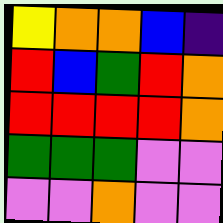[["yellow", "orange", "orange", "blue", "indigo"], ["red", "blue", "green", "red", "orange"], ["red", "red", "red", "red", "orange"], ["green", "green", "green", "violet", "violet"], ["violet", "violet", "orange", "violet", "violet"]]